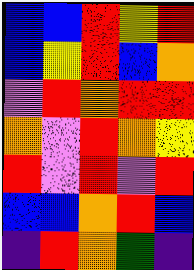[["blue", "blue", "red", "yellow", "red"], ["blue", "yellow", "red", "blue", "orange"], ["violet", "red", "orange", "red", "red"], ["orange", "violet", "red", "orange", "yellow"], ["red", "violet", "red", "violet", "red"], ["blue", "blue", "orange", "red", "blue"], ["indigo", "red", "orange", "green", "indigo"]]